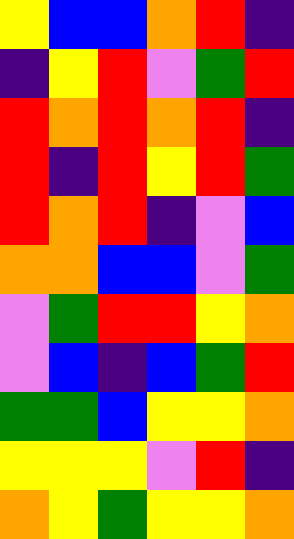[["yellow", "blue", "blue", "orange", "red", "indigo"], ["indigo", "yellow", "red", "violet", "green", "red"], ["red", "orange", "red", "orange", "red", "indigo"], ["red", "indigo", "red", "yellow", "red", "green"], ["red", "orange", "red", "indigo", "violet", "blue"], ["orange", "orange", "blue", "blue", "violet", "green"], ["violet", "green", "red", "red", "yellow", "orange"], ["violet", "blue", "indigo", "blue", "green", "red"], ["green", "green", "blue", "yellow", "yellow", "orange"], ["yellow", "yellow", "yellow", "violet", "red", "indigo"], ["orange", "yellow", "green", "yellow", "yellow", "orange"]]